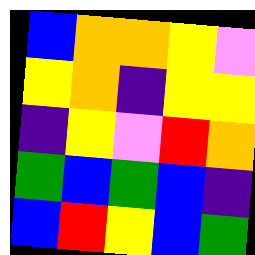[["blue", "orange", "orange", "yellow", "violet"], ["yellow", "orange", "indigo", "yellow", "yellow"], ["indigo", "yellow", "violet", "red", "orange"], ["green", "blue", "green", "blue", "indigo"], ["blue", "red", "yellow", "blue", "green"]]